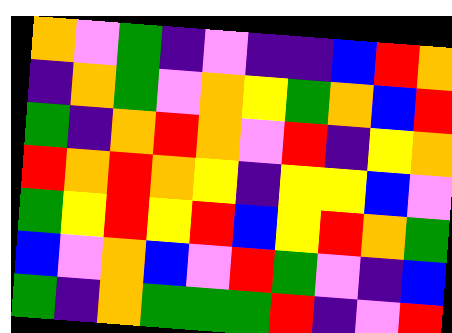[["orange", "violet", "green", "indigo", "violet", "indigo", "indigo", "blue", "red", "orange"], ["indigo", "orange", "green", "violet", "orange", "yellow", "green", "orange", "blue", "red"], ["green", "indigo", "orange", "red", "orange", "violet", "red", "indigo", "yellow", "orange"], ["red", "orange", "red", "orange", "yellow", "indigo", "yellow", "yellow", "blue", "violet"], ["green", "yellow", "red", "yellow", "red", "blue", "yellow", "red", "orange", "green"], ["blue", "violet", "orange", "blue", "violet", "red", "green", "violet", "indigo", "blue"], ["green", "indigo", "orange", "green", "green", "green", "red", "indigo", "violet", "red"]]